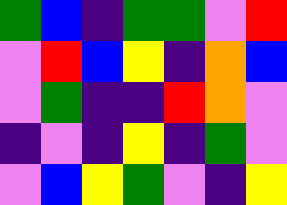[["green", "blue", "indigo", "green", "green", "violet", "red"], ["violet", "red", "blue", "yellow", "indigo", "orange", "blue"], ["violet", "green", "indigo", "indigo", "red", "orange", "violet"], ["indigo", "violet", "indigo", "yellow", "indigo", "green", "violet"], ["violet", "blue", "yellow", "green", "violet", "indigo", "yellow"]]